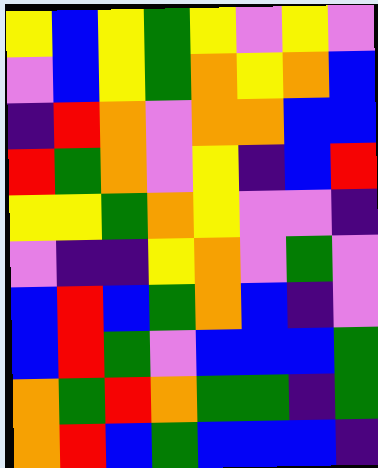[["yellow", "blue", "yellow", "green", "yellow", "violet", "yellow", "violet"], ["violet", "blue", "yellow", "green", "orange", "yellow", "orange", "blue"], ["indigo", "red", "orange", "violet", "orange", "orange", "blue", "blue"], ["red", "green", "orange", "violet", "yellow", "indigo", "blue", "red"], ["yellow", "yellow", "green", "orange", "yellow", "violet", "violet", "indigo"], ["violet", "indigo", "indigo", "yellow", "orange", "violet", "green", "violet"], ["blue", "red", "blue", "green", "orange", "blue", "indigo", "violet"], ["blue", "red", "green", "violet", "blue", "blue", "blue", "green"], ["orange", "green", "red", "orange", "green", "green", "indigo", "green"], ["orange", "red", "blue", "green", "blue", "blue", "blue", "indigo"]]